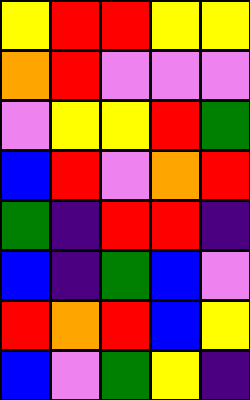[["yellow", "red", "red", "yellow", "yellow"], ["orange", "red", "violet", "violet", "violet"], ["violet", "yellow", "yellow", "red", "green"], ["blue", "red", "violet", "orange", "red"], ["green", "indigo", "red", "red", "indigo"], ["blue", "indigo", "green", "blue", "violet"], ["red", "orange", "red", "blue", "yellow"], ["blue", "violet", "green", "yellow", "indigo"]]